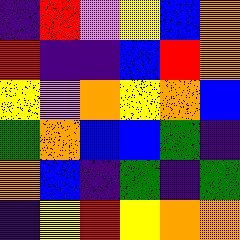[["indigo", "red", "violet", "yellow", "blue", "orange"], ["red", "indigo", "indigo", "blue", "red", "orange"], ["yellow", "violet", "orange", "yellow", "orange", "blue"], ["green", "orange", "blue", "blue", "green", "indigo"], ["orange", "blue", "indigo", "green", "indigo", "green"], ["indigo", "yellow", "red", "yellow", "orange", "orange"]]